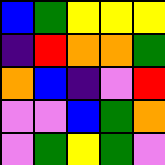[["blue", "green", "yellow", "yellow", "yellow"], ["indigo", "red", "orange", "orange", "green"], ["orange", "blue", "indigo", "violet", "red"], ["violet", "violet", "blue", "green", "orange"], ["violet", "green", "yellow", "green", "violet"]]